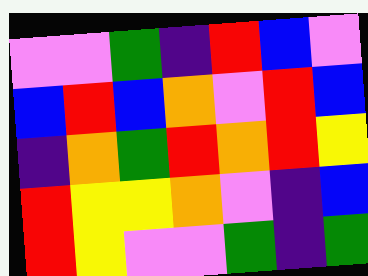[["violet", "violet", "green", "indigo", "red", "blue", "violet"], ["blue", "red", "blue", "orange", "violet", "red", "blue"], ["indigo", "orange", "green", "red", "orange", "red", "yellow"], ["red", "yellow", "yellow", "orange", "violet", "indigo", "blue"], ["red", "yellow", "violet", "violet", "green", "indigo", "green"]]